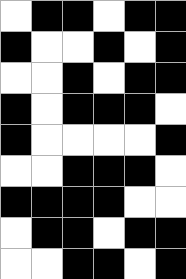[["white", "black", "black", "white", "black", "black"], ["black", "white", "white", "black", "white", "black"], ["white", "white", "black", "white", "black", "black"], ["black", "white", "black", "black", "black", "white"], ["black", "white", "white", "white", "white", "black"], ["white", "white", "black", "black", "black", "white"], ["black", "black", "black", "black", "white", "white"], ["white", "black", "black", "white", "black", "black"], ["white", "white", "black", "black", "white", "black"]]